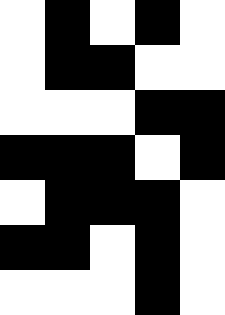[["white", "black", "white", "black", "white"], ["white", "black", "black", "white", "white"], ["white", "white", "white", "black", "black"], ["black", "black", "black", "white", "black"], ["white", "black", "black", "black", "white"], ["black", "black", "white", "black", "white"], ["white", "white", "white", "black", "white"]]